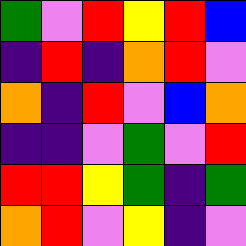[["green", "violet", "red", "yellow", "red", "blue"], ["indigo", "red", "indigo", "orange", "red", "violet"], ["orange", "indigo", "red", "violet", "blue", "orange"], ["indigo", "indigo", "violet", "green", "violet", "red"], ["red", "red", "yellow", "green", "indigo", "green"], ["orange", "red", "violet", "yellow", "indigo", "violet"]]